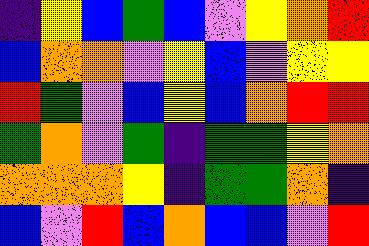[["indigo", "yellow", "blue", "green", "blue", "violet", "yellow", "orange", "red"], ["blue", "orange", "orange", "violet", "yellow", "blue", "violet", "yellow", "yellow"], ["red", "green", "violet", "blue", "yellow", "blue", "orange", "red", "red"], ["green", "orange", "violet", "green", "indigo", "green", "green", "yellow", "orange"], ["orange", "orange", "orange", "yellow", "indigo", "green", "green", "orange", "indigo"], ["blue", "violet", "red", "blue", "orange", "blue", "blue", "violet", "red"]]